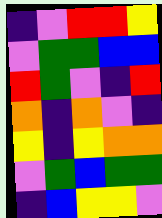[["indigo", "violet", "red", "red", "yellow"], ["violet", "green", "green", "blue", "blue"], ["red", "green", "violet", "indigo", "red"], ["orange", "indigo", "orange", "violet", "indigo"], ["yellow", "indigo", "yellow", "orange", "orange"], ["violet", "green", "blue", "green", "green"], ["indigo", "blue", "yellow", "yellow", "violet"]]